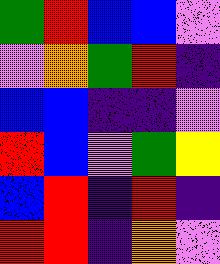[["green", "red", "blue", "blue", "violet"], ["violet", "orange", "green", "red", "indigo"], ["blue", "blue", "indigo", "indigo", "violet"], ["red", "blue", "violet", "green", "yellow"], ["blue", "red", "indigo", "red", "indigo"], ["red", "red", "indigo", "orange", "violet"]]